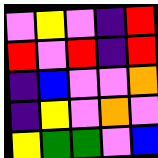[["violet", "yellow", "violet", "indigo", "red"], ["red", "violet", "red", "indigo", "red"], ["indigo", "blue", "violet", "violet", "orange"], ["indigo", "yellow", "violet", "orange", "violet"], ["yellow", "green", "green", "violet", "blue"]]